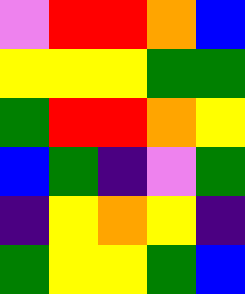[["violet", "red", "red", "orange", "blue"], ["yellow", "yellow", "yellow", "green", "green"], ["green", "red", "red", "orange", "yellow"], ["blue", "green", "indigo", "violet", "green"], ["indigo", "yellow", "orange", "yellow", "indigo"], ["green", "yellow", "yellow", "green", "blue"]]